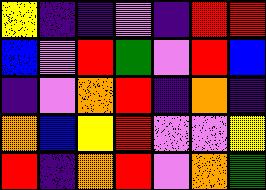[["yellow", "indigo", "indigo", "violet", "indigo", "red", "red"], ["blue", "violet", "red", "green", "violet", "red", "blue"], ["indigo", "violet", "orange", "red", "indigo", "orange", "indigo"], ["orange", "blue", "yellow", "red", "violet", "violet", "yellow"], ["red", "indigo", "orange", "red", "violet", "orange", "green"]]